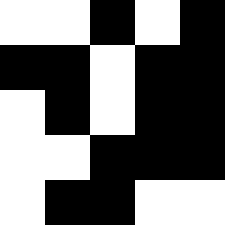[["white", "white", "black", "white", "black"], ["black", "black", "white", "black", "black"], ["white", "black", "white", "black", "black"], ["white", "white", "black", "black", "black"], ["white", "black", "black", "white", "white"]]